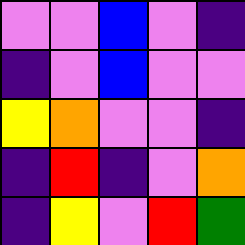[["violet", "violet", "blue", "violet", "indigo"], ["indigo", "violet", "blue", "violet", "violet"], ["yellow", "orange", "violet", "violet", "indigo"], ["indigo", "red", "indigo", "violet", "orange"], ["indigo", "yellow", "violet", "red", "green"]]